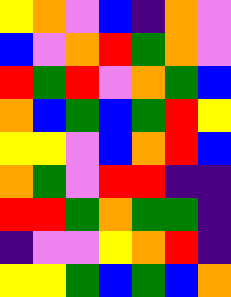[["yellow", "orange", "violet", "blue", "indigo", "orange", "violet"], ["blue", "violet", "orange", "red", "green", "orange", "violet"], ["red", "green", "red", "violet", "orange", "green", "blue"], ["orange", "blue", "green", "blue", "green", "red", "yellow"], ["yellow", "yellow", "violet", "blue", "orange", "red", "blue"], ["orange", "green", "violet", "red", "red", "indigo", "indigo"], ["red", "red", "green", "orange", "green", "green", "indigo"], ["indigo", "violet", "violet", "yellow", "orange", "red", "indigo"], ["yellow", "yellow", "green", "blue", "green", "blue", "orange"]]